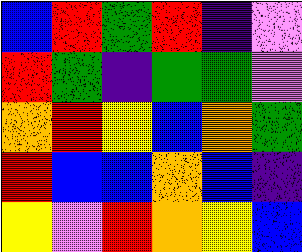[["blue", "red", "green", "red", "indigo", "violet"], ["red", "green", "indigo", "green", "green", "violet"], ["orange", "red", "yellow", "blue", "orange", "green"], ["red", "blue", "blue", "orange", "blue", "indigo"], ["yellow", "violet", "red", "orange", "yellow", "blue"]]